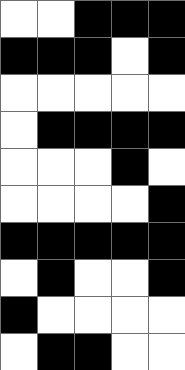[["white", "white", "black", "black", "black"], ["black", "black", "black", "white", "black"], ["white", "white", "white", "white", "white"], ["white", "black", "black", "black", "black"], ["white", "white", "white", "black", "white"], ["white", "white", "white", "white", "black"], ["black", "black", "black", "black", "black"], ["white", "black", "white", "white", "black"], ["black", "white", "white", "white", "white"], ["white", "black", "black", "white", "white"]]